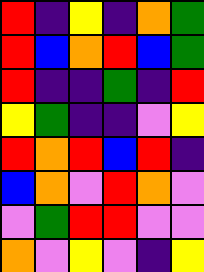[["red", "indigo", "yellow", "indigo", "orange", "green"], ["red", "blue", "orange", "red", "blue", "green"], ["red", "indigo", "indigo", "green", "indigo", "red"], ["yellow", "green", "indigo", "indigo", "violet", "yellow"], ["red", "orange", "red", "blue", "red", "indigo"], ["blue", "orange", "violet", "red", "orange", "violet"], ["violet", "green", "red", "red", "violet", "violet"], ["orange", "violet", "yellow", "violet", "indigo", "yellow"]]